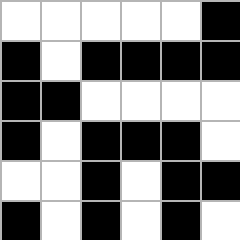[["white", "white", "white", "white", "white", "black"], ["black", "white", "black", "black", "black", "black"], ["black", "black", "white", "white", "white", "white"], ["black", "white", "black", "black", "black", "white"], ["white", "white", "black", "white", "black", "black"], ["black", "white", "black", "white", "black", "white"]]